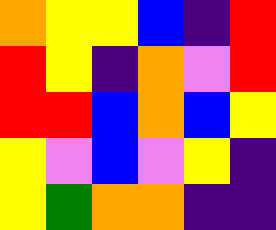[["orange", "yellow", "yellow", "blue", "indigo", "red"], ["red", "yellow", "indigo", "orange", "violet", "red"], ["red", "red", "blue", "orange", "blue", "yellow"], ["yellow", "violet", "blue", "violet", "yellow", "indigo"], ["yellow", "green", "orange", "orange", "indigo", "indigo"]]